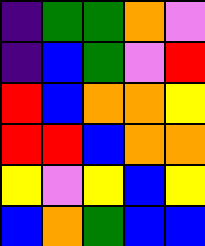[["indigo", "green", "green", "orange", "violet"], ["indigo", "blue", "green", "violet", "red"], ["red", "blue", "orange", "orange", "yellow"], ["red", "red", "blue", "orange", "orange"], ["yellow", "violet", "yellow", "blue", "yellow"], ["blue", "orange", "green", "blue", "blue"]]